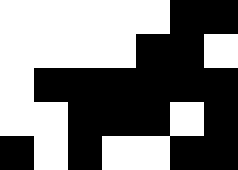[["white", "white", "white", "white", "white", "black", "black"], ["white", "white", "white", "white", "black", "black", "white"], ["white", "black", "black", "black", "black", "black", "black"], ["white", "white", "black", "black", "black", "white", "black"], ["black", "white", "black", "white", "white", "black", "black"]]